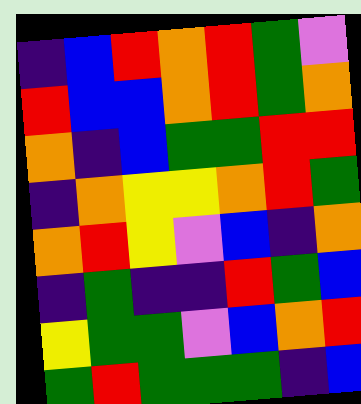[["indigo", "blue", "red", "orange", "red", "green", "violet"], ["red", "blue", "blue", "orange", "red", "green", "orange"], ["orange", "indigo", "blue", "green", "green", "red", "red"], ["indigo", "orange", "yellow", "yellow", "orange", "red", "green"], ["orange", "red", "yellow", "violet", "blue", "indigo", "orange"], ["indigo", "green", "indigo", "indigo", "red", "green", "blue"], ["yellow", "green", "green", "violet", "blue", "orange", "red"], ["green", "red", "green", "green", "green", "indigo", "blue"]]